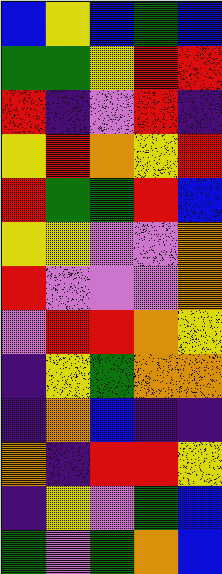[["blue", "yellow", "blue", "green", "blue"], ["green", "green", "yellow", "red", "red"], ["red", "indigo", "violet", "red", "indigo"], ["yellow", "red", "orange", "yellow", "red"], ["red", "green", "green", "red", "blue"], ["yellow", "yellow", "violet", "violet", "orange"], ["red", "violet", "violet", "violet", "orange"], ["violet", "red", "red", "orange", "yellow"], ["indigo", "yellow", "green", "orange", "orange"], ["indigo", "orange", "blue", "indigo", "indigo"], ["orange", "indigo", "red", "red", "yellow"], ["indigo", "yellow", "violet", "green", "blue"], ["green", "violet", "green", "orange", "blue"]]